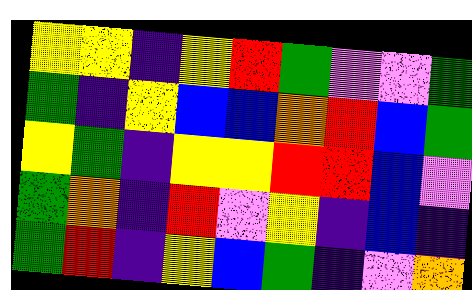[["yellow", "yellow", "indigo", "yellow", "red", "green", "violet", "violet", "green"], ["green", "indigo", "yellow", "blue", "blue", "orange", "red", "blue", "green"], ["yellow", "green", "indigo", "yellow", "yellow", "red", "red", "blue", "violet"], ["green", "orange", "indigo", "red", "violet", "yellow", "indigo", "blue", "indigo"], ["green", "red", "indigo", "yellow", "blue", "green", "indigo", "violet", "orange"]]